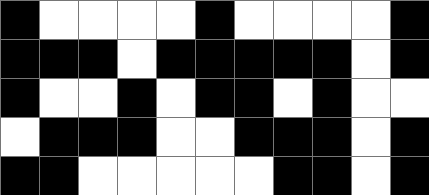[["black", "white", "white", "white", "white", "black", "white", "white", "white", "white", "black"], ["black", "black", "black", "white", "black", "black", "black", "black", "black", "white", "black"], ["black", "white", "white", "black", "white", "black", "black", "white", "black", "white", "white"], ["white", "black", "black", "black", "white", "white", "black", "black", "black", "white", "black"], ["black", "black", "white", "white", "white", "white", "white", "black", "black", "white", "black"]]